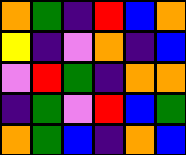[["orange", "green", "indigo", "red", "blue", "orange"], ["yellow", "indigo", "violet", "orange", "indigo", "blue"], ["violet", "red", "green", "indigo", "orange", "orange"], ["indigo", "green", "violet", "red", "blue", "green"], ["orange", "green", "blue", "indigo", "orange", "blue"]]